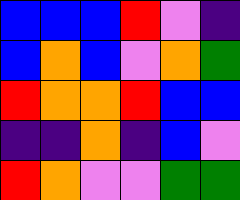[["blue", "blue", "blue", "red", "violet", "indigo"], ["blue", "orange", "blue", "violet", "orange", "green"], ["red", "orange", "orange", "red", "blue", "blue"], ["indigo", "indigo", "orange", "indigo", "blue", "violet"], ["red", "orange", "violet", "violet", "green", "green"]]